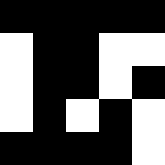[["black", "black", "black", "black", "black"], ["white", "black", "black", "white", "white"], ["white", "black", "black", "white", "black"], ["white", "black", "white", "black", "white"], ["black", "black", "black", "black", "white"]]